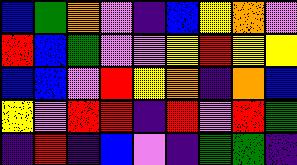[["blue", "green", "orange", "violet", "indigo", "blue", "yellow", "orange", "violet"], ["red", "blue", "green", "violet", "violet", "yellow", "red", "yellow", "yellow"], ["blue", "blue", "violet", "red", "yellow", "orange", "indigo", "orange", "blue"], ["yellow", "violet", "red", "red", "indigo", "red", "violet", "red", "green"], ["indigo", "red", "indigo", "blue", "violet", "indigo", "green", "green", "indigo"]]